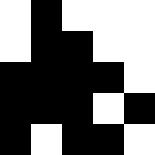[["white", "black", "white", "white", "white"], ["white", "black", "black", "white", "white"], ["black", "black", "black", "black", "white"], ["black", "black", "black", "white", "black"], ["black", "white", "black", "black", "white"]]